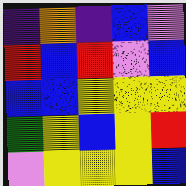[["indigo", "orange", "indigo", "blue", "violet"], ["red", "blue", "red", "violet", "blue"], ["blue", "blue", "yellow", "yellow", "yellow"], ["green", "yellow", "blue", "yellow", "red"], ["violet", "yellow", "yellow", "yellow", "blue"]]